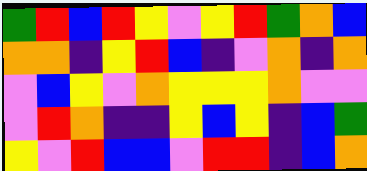[["green", "red", "blue", "red", "yellow", "violet", "yellow", "red", "green", "orange", "blue"], ["orange", "orange", "indigo", "yellow", "red", "blue", "indigo", "violet", "orange", "indigo", "orange"], ["violet", "blue", "yellow", "violet", "orange", "yellow", "yellow", "yellow", "orange", "violet", "violet"], ["violet", "red", "orange", "indigo", "indigo", "yellow", "blue", "yellow", "indigo", "blue", "green"], ["yellow", "violet", "red", "blue", "blue", "violet", "red", "red", "indigo", "blue", "orange"]]